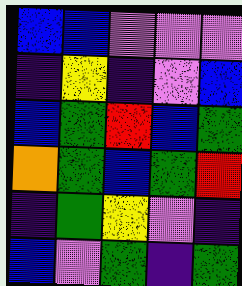[["blue", "blue", "violet", "violet", "violet"], ["indigo", "yellow", "indigo", "violet", "blue"], ["blue", "green", "red", "blue", "green"], ["orange", "green", "blue", "green", "red"], ["indigo", "green", "yellow", "violet", "indigo"], ["blue", "violet", "green", "indigo", "green"]]